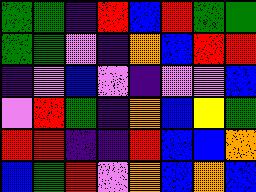[["green", "green", "indigo", "red", "blue", "red", "green", "green"], ["green", "green", "violet", "indigo", "orange", "blue", "red", "red"], ["indigo", "violet", "blue", "violet", "indigo", "violet", "violet", "blue"], ["violet", "red", "green", "indigo", "orange", "blue", "yellow", "green"], ["red", "red", "indigo", "indigo", "red", "blue", "blue", "orange"], ["blue", "green", "red", "violet", "orange", "blue", "orange", "blue"]]